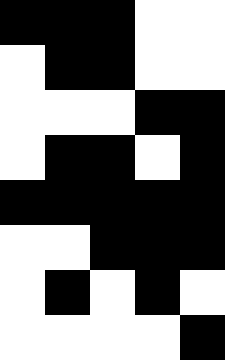[["black", "black", "black", "white", "white"], ["white", "black", "black", "white", "white"], ["white", "white", "white", "black", "black"], ["white", "black", "black", "white", "black"], ["black", "black", "black", "black", "black"], ["white", "white", "black", "black", "black"], ["white", "black", "white", "black", "white"], ["white", "white", "white", "white", "black"]]